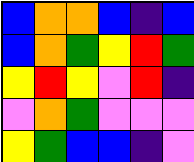[["blue", "orange", "orange", "blue", "indigo", "blue"], ["blue", "orange", "green", "yellow", "red", "green"], ["yellow", "red", "yellow", "violet", "red", "indigo"], ["violet", "orange", "green", "violet", "violet", "violet"], ["yellow", "green", "blue", "blue", "indigo", "violet"]]